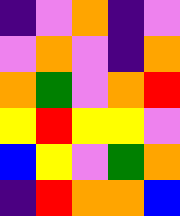[["indigo", "violet", "orange", "indigo", "violet"], ["violet", "orange", "violet", "indigo", "orange"], ["orange", "green", "violet", "orange", "red"], ["yellow", "red", "yellow", "yellow", "violet"], ["blue", "yellow", "violet", "green", "orange"], ["indigo", "red", "orange", "orange", "blue"]]